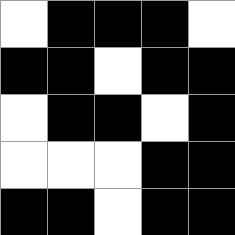[["white", "black", "black", "black", "white"], ["black", "black", "white", "black", "black"], ["white", "black", "black", "white", "black"], ["white", "white", "white", "black", "black"], ["black", "black", "white", "black", "black"]]